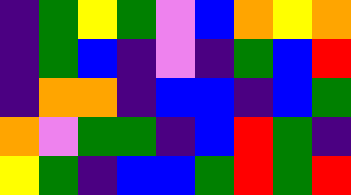[["indigo", "green", "yellow", "green", "violet", "blue", "orange", "yellow", "orange"], ["indigo", "green", "blue", "indigo", "violet", "indigo", "green", "blue", "red"], ["indigo", "orange", "orange", "indigo", "blue", "blue", "indigo", "blue", "green"], ["orange", "violet", "green", "green", "indigo", "blue", "red", "green", "indigo"], ["yellow", "green", "indigo", "blue", "blue", "green", "red", "green", "red"]]